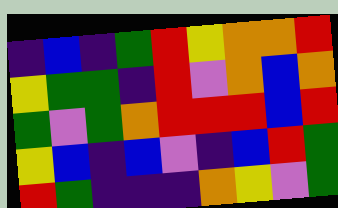[["indigo", "blue", "indigo", "green", "red", "yellow", "orange", "orange", "red"], ["yellow", "green", "green", "indigo", "red", "violet", "orange", "blue", "orange"], ["green", "violet", "green", "orange", "red", "red", "red", "blue", "red"], ["yellow", "blue", "indigo", "blue", "violet", "indigo", "blue", "red", "green"], ["red", "green", "indigo", "indigo", "indigo", "orange", "yellow", "violet", "green"]]